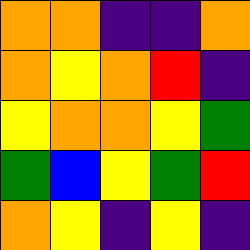[["orange", "orange", "indigo", "indigo", "orange"], ["orange", "yellow", "orange", "red", "indigo"], ["yellow", "orange", "orange", "yellow", "green"], ["green", "blue", "yellow", "green", "red"], ["orange", "yellow", "indigo", "yellow", "indigo"]]